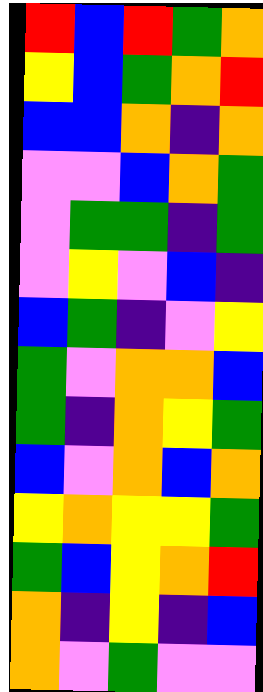[["red", "blue", "red", "green", "orange"], ["yellow", "blue", "green", "orange", "red"], ["blue", "blue", "orange", "indigo", "orange"], ["violet", "violet", "blue", "orange", "green"], ["violet", "green", "green", "indigo", "green"], ["violet", "yellow", "violet", "blue", "indigo"], ["blue", "green", "indigo", "violet", "yellow"], ["green", "violet", "orange", "orange", "blue"], ["green", "indigo", "orange", "yellow", "green"], ["blue", "violet", "orange", "blue", "orange"], ["yellow", "orange", "yellow", "yellow", "green"], ["green", "blue", "yellow", "orange", "red"], ["orange", "indigo", "yellow", "indigo", "blue"], ["orange", "violet", "green", "violet", "violet"]]